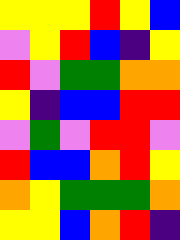[["yellow", "yellow", "yellow", "red", "yellow", "blue"], ["violet", "yellow", "red", "blue", "indigo", "yellow"], ["red", "violet", "green", "green", "orange", "orange"], ["yellow", "indigo", "blue", "blue", "red", "red"], ["violet", "green", "violet", "red", "red", "violet"], ["red", "blue", "blue", "orange", "red", "yellow"], ["orange", "yellow", "green", "green", "green", "orange"], ["yellow", "yellow", "blue", "orange", "red", "indigo"]]